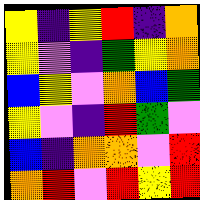[["yellow", "indigo", "yellow", "red", "indigo", "orange"], ["yellow", "violet", "indigo", "green", "yellow", "orange"], ["blue", "yellow", "violet", "orange", "blue", "green"], ["yellow", "violet", "indigo", "red", "green", "violet"], ["blue", "indigo", "orange", "orange", "violet", "red"], ["orange", "red", "violet", "red", "yellow", "red"]]